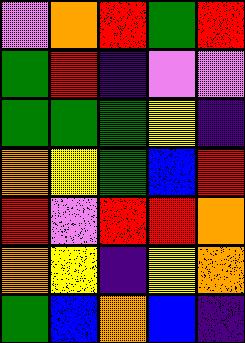[["violet", "orange", "red", "green", "red"], ["green", "red", "indigo", "violet", "violet"], ["green", "green", "green", "yellow", "indigo"], ["orange", "yellow", "green", "blue", "red"], ["red", "violet", "red", "red", "orange"], ["orange", "yellow", "indigo", "yellow", "orange"], ["green", "blue", "orange", "blue", "indigo"]]